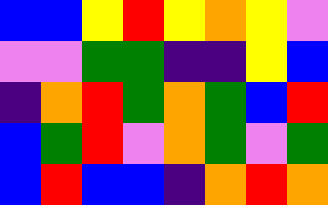[["blue", "blue", "yellow", "red", "yellow", "orange", "yellow", "violet"], ["violet", "violet", "green", "green", "indigo", "indigo", "yellow", "blue"], ["indigo", "orange", "red", "green", "orange", "green", "blue", "red"], ["blue", "green", "red", "violet", "orange", "green", "violet", "green"], ["blue", "red", "blue", "blue", "indigo", "orange", "red", "orange"]]